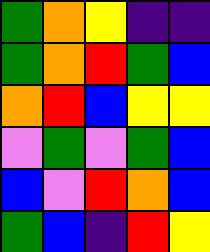[["green", "orange", "yellow", "indigo", "indigo"], ["green", "orange", "red", "green", "blue"], ["orange", "red", "blue", "yellow", "yellow"], ["violet", "green", "violet", "green", "blue"], ["blue", "violet", "red", "orange", "blue"], ["green", "blue", "indigo", "red", "yellow"]]